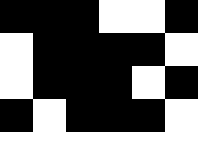[["black", "black", "black", "white", "white", "black"], ["white", "black", "black", "black", "black", "white"], ["white", "black", "black", "black", "white", "black"], ["black", "white", "black", "black", "black", "white"], ["white", "white", "white", "white", "white", "white"]]